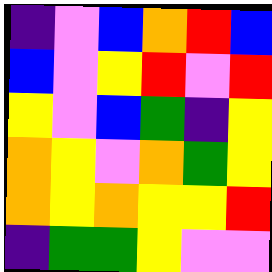[["indigo", "violet", "blue", "orange", "red", "blue"], ["blue", "violet", "yellow", "red", "violet", "red"], ["yellow", "violet", "blue", "green", "indigo", "yellow"], ["orange", "yellow", "violet", "orange", "green", "yellow"], ["orange", "yellow", "orange", "yellow", "yellow", "red"], ["indigo", "green", "green", "yellow", "violet", "violet"]]